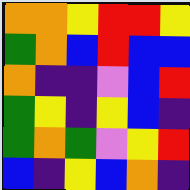[["orange", "orange", "yellow", "red", "red", "yellow"], ["green", "orange", "blue", "red", "blue", "blue"], ["orange", "indigo", "indigo", "violet", "blue", "red"], ["green", "yellow", "indigo", "yellow", "blue", "indigo"], ["green", "orange", "green", "violet", "yellow", "red"], ["blue", "indigo", "yellow", "blue", "orange", "indigo"]]